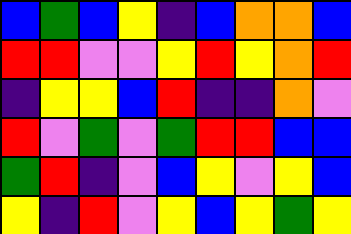[["blue", "green", "blue", "yellow", "indigo", "blue", "orange", "orange", "blue"], ["red", "red", "violet", "violet", "yellow", "red", "yellow", "orange", "red"], ["indigo", "yellow", "yellow", "blue", "red", "indigo", "indigo", "orange", "violet"], ["red", "violet", "green", "violet", "green", "red", "red", "blue", "blue"], ["green", "red", "indigo", "violet", "blue", "yellow", "violet", "yellow", "blue"], ["yellow", "indigo", "red", "violet", "yellow", "blue", "yellow", "green", "yellow"]]